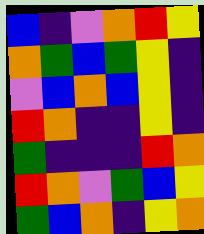[["blue", "indigo", "violet", "orange", "red", "yellow"], ["orange", "green", "blue", "green", "yellow", "indigo"], ["violet", "blue", "orange", "blue", "yellow", "indigo"], ["red", "orange", "indigo", "indigo", "yellow", "indigo"], ["green", "indigo", "indigo", "indigo", "red", "orange"], ["red", "orange", "violet", "green", "blue", "yellow"], ["green", "blue", "orange", "indigo", "yellow", "orange"]]